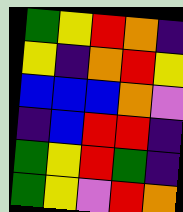[["green", "yellow", "red", "orange", "indigo"], ["yellow", "indigo", "orange", "red", "yellow"], ["blue", "blue", "blue", "orange", "violet"], ["indigo", "blue", "red", "red", "indigo"], ["green", "yellow", "red", "green", "indigo"], ["green", "yellow", "violet", "red", "orange"]]